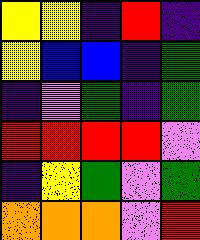[["yellow", "yellow", "indigo", "red", "indigo"], ["yellow", "blue", "blue", "indigo", "green"], ["indigo", "violet", "green", "indigo", "green"], ["red", "red", "red", "red", "violet"], ["indigo", "yellow", "green", "violet", "green"], ["orange", "orange", "orange", "violet", "red"]]